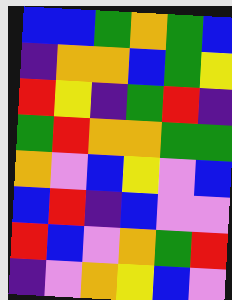[["blue", "blue", "green", "orange", "green", "blue"], ["indigo", "orange", "orange", "blue", "green", "yellow"], ["red", "yellow", "indigo", "green", "red", "indigo"], ["green", "red", "orange", "orange", "green", "green"], ["orange", "violet", "blue", "yellow", "violet", "blue"], ["blue", "red", "indigo", "blue", "violet", "violet"], ["red", "blue", "violet", "orange", "green", "red"], ["indigo", "violet", "orange", "yellow", "blue", "violet"]]